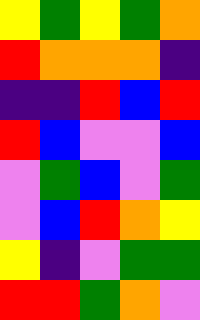[["yellow", "green", "yellow", "green", "orange"], ["red", "orange", "orange", "orange", "indigo"], ["indigo", "indigo", "red", "blue", "red"], ["red", "blue", "violet", "violet", "blue"], ["violet", "green", "blue", "violet", "green"], ["violet", "blue", "red", "orange", "yellow"], ["yellow", "indigo", "violet", "green", "green"], ["red", "red", "green", "orange", "violet"]]